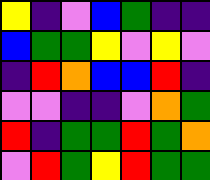[["yellow", "indigo", "violet", "blue", "green", "indigo", "indigo"], ["blue", "green", "green", "yellow", "violet", "yellow", "violet"], ["indigo", "red", "orange", "blue", "blue", "red", "indigo"], ["violet", "violet", "indigo", "indigo", "violet", "orange", "green"], ["red", "indigo", "green", "green", "red", "green", "orange"], ["violet", "red", "green", "yellow", "red", "green", "green"]]